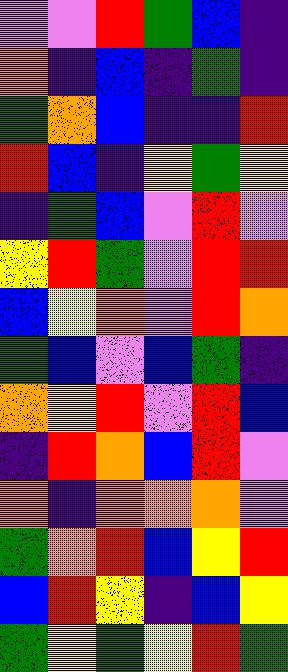[["violet", "violet", "red", "green", "blue", "indigo"], ["orange", "indigo", "blue", "indigo", "green", "indigo"], ["green", "orange", "blue", "indigo", "indigo", "red"], ["red", "blue", "indigo", "yellow", "green", "yellow"], ["indigo", "green", "blue", "violet", "red", "violet"], ["yellow", "red", "green", "violet", "red", "red"], ["blue", "yellow", "orange", "violet", "red", "orange"], ["green", "blue", "violet", "blue", "green", "indigo"], ["orange", "yellow", "red", "violet", "red", "blue"], ["indigo", "red", "orange", "blue", "red", "violet"], ["orange", "indigo", "orange", "orange", "orange", "violet"], ["green", "orange", "red", "blue", "yellow", "red"], ["blue", "red", "yellow", "indigo", "blue", "yellow"], ["green", "yellow", "green", "yellow", "red", "green"]]